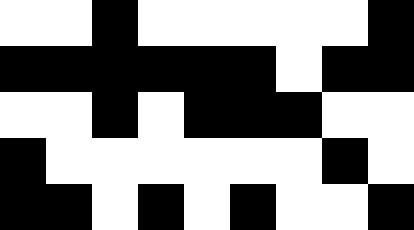[["white", "white", "black", "white", "white", "white", "white", "white", "black"], ["black", "black", "black", "black", "black", "black", "white", "black", "black"], ["white", "white", "black", "white", "black", "black", "black", "white", "white"], ["black", "white", "white", "white", "white", "white", "white", "black", "white"], ["black", "black", "white", "black", "white", "black", "white", "white", "black"]]